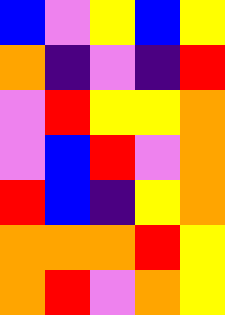[["blue", "violet", "yellow", "blue", "yellow"], ["orange", "indigo", "violet", "indigo", "red"], ["violet", "red", "yellow", "yellow", "orange"], ["violet", "blue", "red", "violet", "orange"], ["red", "blue", "indigo", "yellow", "orange"], ["orange", "orange", "orange", "red", "yellow"], ["orange", "red", "violet", "orange", "yellow"]]